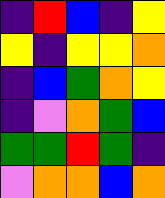[["indigo", "red", "blue", "indigo", "yellow"], ["yellow", "indigo", "yellow", "yellow", "orange"], ["indigo", "blue", "green", "orange", "yellow"], ["indigo", "violet", "orange", "green", "blue"], ["green", "green", "red", "green", "indigo"], ["violet", "orange", "orange", "blue", "orange"]]